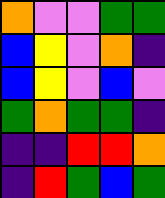[["orange", "violet", "violet", "green", "green"], ["blue", "yellow", "violet", "orange", "indigo"], ["blue", "yellow", "violet", "blue", "violet"], ["green", "orange", "green", "green", "indigo"], ["indigo", "indigo", "red", "red", "orange"], ["indigo", "red", "green", "blue", "green"]]